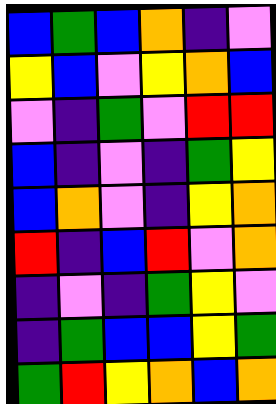[["blue", "green", "blue", "orange", "indigo", "violet"], ["yellow", "blue", "violet", "yellow", "orange", "blue"], ["violet", "indigo", "green", "violet", "red", "red"], ["blue", "indigo", "violet", "indigo", "green", "yellow"], ["blue", "orange", "violet", "indigo", "yellow", "orange"], ["red", "indigo", "blue", "red", "violet", "orange"], ["indigo", "violet", "indigo", "green", "yellow", "violet"], ["indigo", "green", "blue", "blue", "yellow", "green"], ["green", "red", "yellow", "orange", "blue", "orange"]]